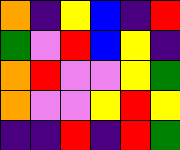[["orange", "indigo", "yellow", "blue", "indigo", "red"], ["green", "violet", "red", "blue", "yellow", "indigo"], ["orange", "red", "violet", "violet", "yellow", "green"], ["orange", "violet", "violet", "yellow", "red", "yellow"], ["indigo", "indigo", "red", "indigo", "red", "green"]]